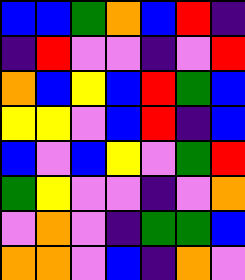[["blue", "blue", "green", "orange", "blue", "red", "indigo"], ["indigo", "red", "violet", "violet", "indigo", "violet", "red"], ["orange", "blue", "yellow", "blue", "red", "green", "blue"], ["yellow", "yellow", "violet", "blue", "red", "indigo", "blue"], ["blue", "violet", "blue", "yellow", "violet", "green", "red"], ["green", "yellow", "violet", "violet", "indigo", "violet", "orange"], ["violet", "orange", "violet", "indigo", "green", "green", "blue"], ["orange", "orange", "violet", "blue", "indigo", "orange", "violet"]]